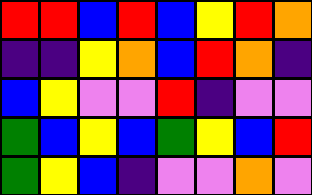[["red", "red", "blue", "red", "blue", "yellow", "red", "orange"], ["indigo", "indigo", "yellow", "orange", "blue", "red", "orange", "indigo"], ["blue", "yellow", "violet", "violet", "red", "indigo", "violet", "violet"], ["green", "blue", "yellow", "blue", "green", "yellow", "blue", "red"], ["green", "yellow", "blue", "indigo", "violet", "violet", "orange", "violet"]]